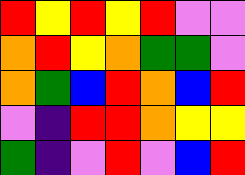[["red", "yellow", "red", "yellow", "red", "violet", "violet"], ["orange", "red", "yellow", "orange", "green", "green", "violet"], ["orange", "green", "blue", "red", "orange", "blue", "red"], ["violet", "indigo", "red", "red", "orange", "yellow", "yellow"], ["green", "indigo", "violet", "red", "violet", "blue", "red"]]